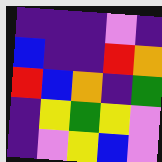[["indigo", "indigo", "indigo", "violet", "indigo"], ["blue", "indigo", "indigo", "red", "orange"], ["red", "blue", "orange", "indigo", "green"], ["indigo", "yellow", "green", "yellow", "violet"], ["indigo", "violet", "yellow", "blue", "violet"]]